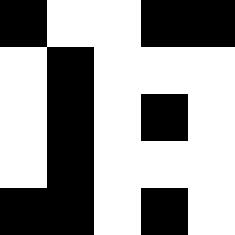[["black", "white", "white", "black", "black"], ["white", "black", "white", "white", "white"], ["white", "black", "white", "black", "white"], ["white", "black", "white", "white", "white"], ["black", "black", "white", "black", "white"]]